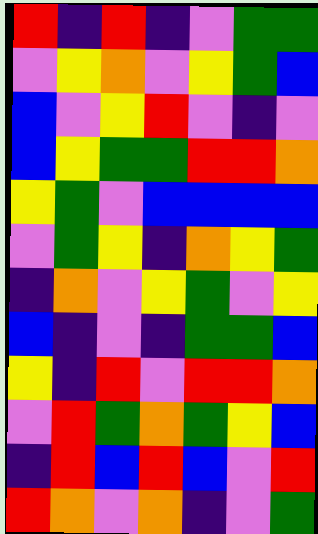[["red", "indigo", "red", "indigo", "violet", "green", "green"], ["violet", "yellow", "orange", "violet", "yellow", "green", "blue"], ["blue", "violet", "yellow", "red", "violet", "indigo", "violet"], ["blue", "yellow", "green", "green", "red", "red", "orange"], ["yellow", "green", "violet", "blue", "blue", "blue", "blue"], ["violet", "green", "yellow", "indigo", "orange", "yellow", "green"], ["indigo", "orange", "violet", "yellow", "green", "violet", "yellow"], ["blue", "indigo", "violet", "indigo", "green", "green", "blue"], ["yellow", "indigo", "red", "violet", "red", "red", "orange"], ["violet", "red", "green", "orange", "green", "yellow", "blue"], ["indigo", "red", "blue", "red", "blue", "violet", "red"], ["red", "orange", "violet", "orange", "indigo", "violet", "green"]]